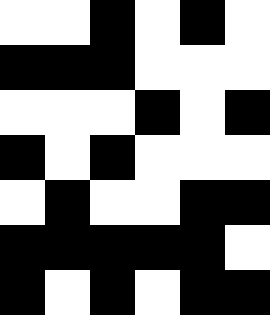[["white", "white", "black", "white", "black", "white"], ["black", "black", "black", "white", "white", "white"], ["white", "white", "white", "black", "white", "black"], ["black", "white", "black", "white", "white", "white"], ["white", "black", "white", "white", "black", "black"], ["black", "black", "black", "black", "black", "white"], ["black", "white", "black", "white", "black", "black"]]